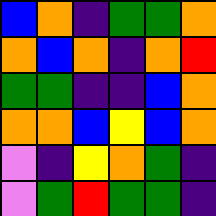[["blue", "orange", "indigo", "green", "green", "orange"], ["orange", "blue", "orange", "indigo", "orange", "red"], ["green", "green", "indigo", "indigo", "blue", "orange"], ["orange", "orange", "blue", "yellow", "blue", "orange"], ["violet", "indigo", "yellow", "orange", "green", "indigo"], ["violet", "green", "red", "green", "green", "indigo"]]